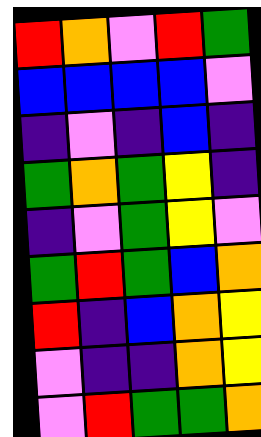[["red", "orange", "violet", "red", "green"], ["blue", "blue", "blue", "blue", "violet"], ["indigo", "violet", "indigo", "blue", "indigo"], ["green", "orange", "green", "yellow", "indigo"], ["indigo", "violet", "green", "yellow", "violet"], ["green", "red", "green", "blue", "orange"], ["red", "indigo", "blue", "orange", "yellow"], ["violet", "indigo", "indigo", "orange", "yellow"], ["violet", "red", "green", "green", "orange"]]